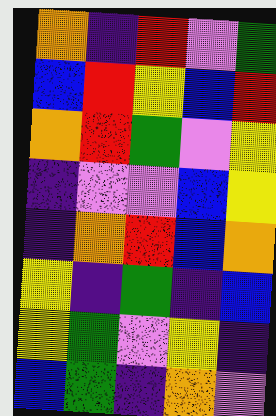[["orange", "indigo", "red", "violet", "green"], ["blue", "red", "yellow", "blue", "red"], ["orange", "red", "green", "violet", "yellow"], ["indigo", "violet", "violet", "blue", "yellow"], ["indigo", "orange", "red", "blue", "orange"], ["yellow", "indigo", "green", "indigo", "blue"], ["yellow", "green", "violet", "yellow", "indigo"], ["blue", "green", "indigo", "orange", "violet"]]